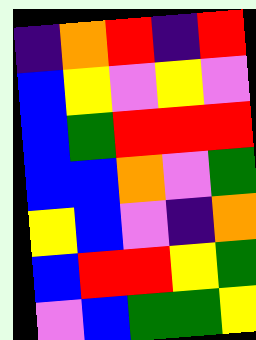[["indigo", "orange", "red", "indigo", "red"], ["blue", "yellow", "violet", "yellow", "violet"], ["blue", "green", "red", "red", "red"], ["blue", "blue", "orange", "violet", "green"], ["yellow", "blue", "violet", "indigo", "orange"], ["blue", "red", "red", "yellow", "green"], ["violet", "blue", "green", "green", "yellow"]]